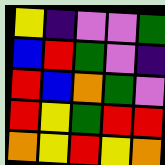[["yellow", "indigo", "violet", "violet", "green"], ["blue", "red", "green", "violet", "indigo"], ["red", "blue", "orange", "green", "violet"], ["red", "yellow", "green", "red", "red"], ["orange", "yellow", "red", "yellow", "orange"]]